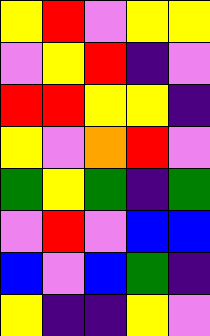[["yellow", "red", "violet", "yellow", "yellow"], ["violet", "yellow", "red", "indigo", "violet"], ["red", "red", "yellow", "yellow", "indigo"], ["yellow", "violet", "orange", "red", "violet"], ["green", "yellow", "green", "indigo", "green"], ["violet", "red", "violet", "blue", "blue"], ["blue", "violet", "blue", "green", "indigo"], ["yellow", "indigo", "indigo", "yellow", "violet"]]